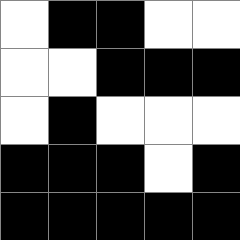[["white", "black", "black", "white", "white"], ["white", "white", "black", "black", "black"], ["white", "black", "white", "white", "white"], ["black", "black", "black", "white", "black"], ["black", "black", "black", "black", "black"]]